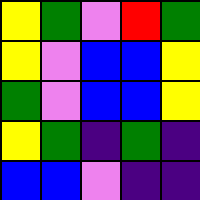[["yellow", "green", "violet", "red", "green"], ["yellow", "violet", "blue", "blue", "yellow"], ["green", "violet", "blue", "blue", "yellow"], ["yellow", "green", "indigo", "green", "indigo"], ["blue", "blue", "violet", "indigo", "indigo"]]